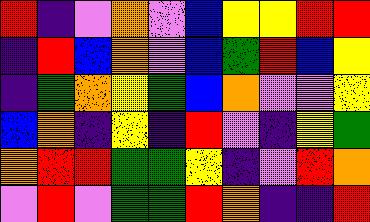[["red", "indigo", "violet", "orange", "violet", "blue", "yellow", "yellow", "red", "red"], ["indigo", "red", "blue", "orange", "violet", "blue", "green", "red", "blue", "yellow"], ["indigo", "green", "orange", "yellow", "green", "blue", "orange", "violet", "violet", "yellow"], ["blue", "orange", "indigo", "yellow", "indigo", "red", "violet", "indigo", "yellow", "green"], ["orange", "red", "red", "green", "green", "yellow", "indigo", "violet", "red", "orange"], ["violet", "red", "violet", "green", "green", "red", "orange", "indigo", "indigo", "red"]]